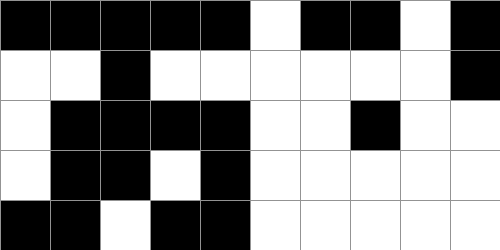[["black", "black", "black", "black", "black", "white", "black", "black", "white", "black"], ["white", "white", "black", "white", "white", "white", "white", "white", "white", "black"], ["white", "black", "black", "black", "black", "white", "white", "black", "white", "white"], ["white", "black", "black", "white", "black", "white", "white", "white", "white", "white"], ["black", "black", "white", "black", "black", "white", "white", "white", "white", "white"]]